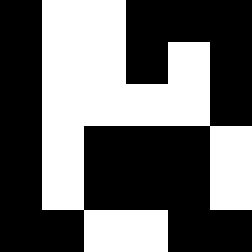[["black", "white", "white", "black", "black", "black"], ["black", "white", "white", "black", "white", "black"], ["black", "white", "white", "white", "white", "black"], ["black", "white", "black", "black", "black", "white"], ["black", "white", "black", "black", "black", "white"], ["black", "black", "white", "white", "black", "black"]]